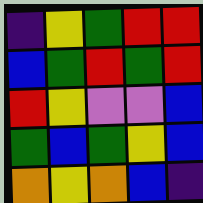[["indigo", "yellow", "green", "red", "red"], ["blue", "green", "red", "green", "red"], ["red", "yellow", "violet", "violet", "blue"], ["green", "blue", "green", "yellow", "blue"], ["orange", "yellow", "orange", "blue", "indigo"]]